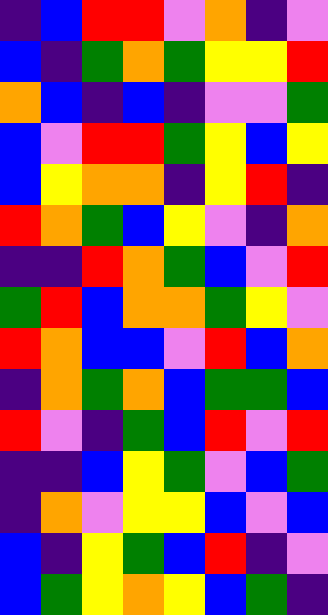[["indigo", "blue", "red", "red", "violet", "orange", "indigo", "violet"], ["blue", "indigo", "green", "orange", "green", "yellow", "yellow", "red"], ["orange", "blue", "indigo", "blue", "indigo", "violet", "violet", "green"], ["blue", "violet", "red", "red", "green", "yellow", "blue", "yellow"], ["blue", "yellow", "orange", "orange", "indigo", "yellow", "red", "indigo"], ["red", "orange", "green", "blue", "yellow", "violet", "indigo", "orange"], ["indigo", "indigo", "red", "orange", "green", "blue", "violet", "red"], ["green", "red", "blue", "orange", "orange", "green", "yellow", "violet"], ["red", "orange", "blue", "blue", "violet", "red", "blue", "orange"], ["indigo", "orange", "green", "orange", "blue", "green", "green", "blue"], ["red", "violet", "indigo", "green", "blue", "red", "violet", "red"], ["indigo", "indigo", "blue", "yellow", "green", "violet", "blue", "green"], ["indigo", "orange", "violet", "yellow", "yellow", "blue", "violet", "blue"], ["blue", "indigo", "yellow", "green", "blue", "red", "indigo", "violet"], ["blue", "green", "yellow", "orange", "yellow", "blue", "green", "indigo"]]